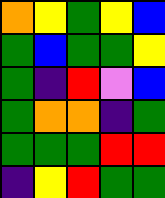[["orange", "yellow", "green", "yellow", "blue"], ["green", "blue", "green", "green", "yellow"], ["green", "indigo", "red", "violet", "blue"], ["green", "orange", "orange", "indigo", "green"], ["green", "green", "green", "red", "red"], ["indigo", "yellow", "red", "green", "green"]]